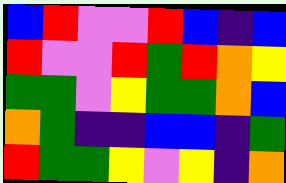[["blue", "red", "violet", "violet", "red", "blue", "indigo", "blue"], ["red", "violet", "violet", "red", "green", "red", "orange", "yellow"], ["green", "green", "violet", "yellow", "green", "green", "orange", "blue"], ["orange", "green", "indigo", "indigo", "blue", "blue", "indigo", "green"], ["red", "green", "green", "yellow", "violet", "yellow", "indigo", "orange"]]